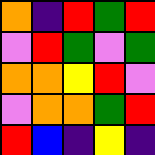[["orange", "indigo", "red", "green", "red"], ["violet", "red", "green", "violet", "green"], ["orange", "orange", "yellow", "red", "violet"], ["violet", "orange", "orange", "green", "red"], ["red", "blue", "indigo", "yellow", "indigo"]]